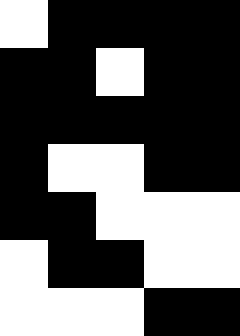[["white", "black", "black", "black", "black"], ["black", "black", "white", "black", "black"], ["black", "black", "black", "black", "black"], ["black", "white", "white", "black", "black"], ["black", "black", "white", "white", "white"], ["white", "black", "black", "white", "white"], ["white", "white", "white", "black", "black"]]